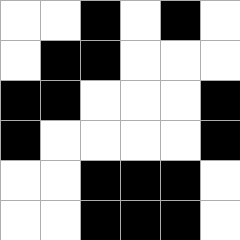[["white", "white", "black", "white", "black", "white"], ["white", "black", "black", "white", "white", "white"], ["black", "black", "white", "white", "white", "black"], ["black", "white", "white", "white", "white", "black"], ["white", "white", "black", "black", "black", "white"], ["white", "white", "black", "black", "black", "white"]]